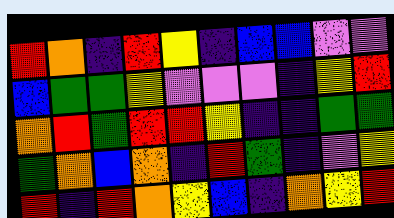[["red", "orange", "indigo", "red", "yellow", "indigo", "blue", "blue", "violet", "violet"], ["blue", "green", "green", "yellow", "violet", "violet", "violet", "indigo", "yellow", "red"], ["orange", "red", "green", "red", "red", "yellow", "indigo", "indigo", "green", "green"], ["green", "orange", "blue", "orange", "indigo", "red", "green", "indigo", "violet", "yellow"], ["red", "indigo", "red", "orange", "yellow", "blue", "indigo", "orange", "yellow", "red"]]